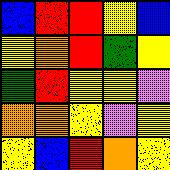[["blue", "red", "red", "yellow", "blue"], ["yellow", "orange", "red", "green", "yellow"], ["green", "red", "yellow", "yellow", "violet"], ["orange", "orange", "yellow", "violet", "yellow"], ["yellow", "blue", "red", "orange", "yellow"]]